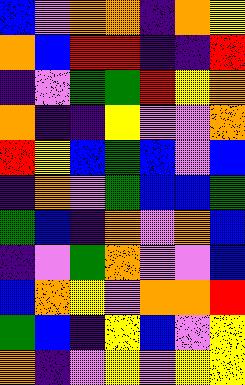[["blue", "violet", "orange", "orange", "indigo", "orange", "yellow"], ["orange", "blue", "red", "red", "indigo", "indigo", "red"], ["indigo", "violet", "green", "green", "red", "yellow", "orange"], ["orange", "indigo", "indigo", "yellow", "violet", "violet", "orange"], ["red", "yellow", "blue", "green", "blue", "violet", "blue"], ["indigo", "orange", "violet", "green", "blue", "blue", "green"], ["green", "blue", "indigo", "orange", "violet", "orange", "blue"], ["indigo", "violet", "green", "orange", "violet", "violet", "blue"], ["blue", "orange", "yellow", "violet", "orange", "orange", "red"], ["green", "blue", "indigo", "yellow", "blue", "violet", "yellow"], ["orange", "indigo", "violet", "yellow", "violet", "yellow", "yellow"]]